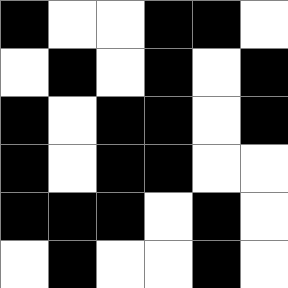[["black", "white", "white", "black", "black", "white"], ["white", "black", "white", "black", "white", "black"], ["black", "white", "black", "black", "white", "black"], ["black", "white", "black", "black", "white", "white"], ["black", "black", "black", "white", "black", "white"], ["white", "black", "white", "white", "black", "white"]]